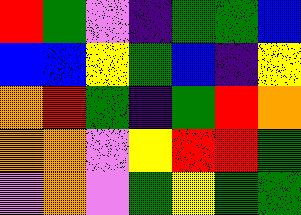[["red", "green", "violet", "indigo", "green", "green", "blue"], ["blue", "blue", "yellow", "green", "blue", "indigo", "yellow"], ["orange", "red", "green", "indigo", "green", "red", "orange"], ["orange", "orange", "violet", "yellow", "red", "red", "green"], ["violet", "orange", "violet", "green", "yellow", "green", "green"]]